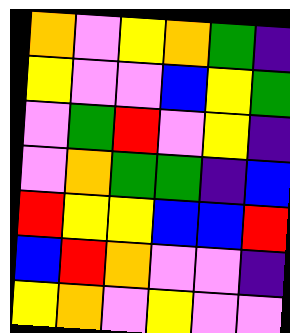[["orange", "violet", "yellow", "orange", "green", "indigo"], ["yellow", "violet", "violet", "blue", "yellow", "green"], ["violet", "green", "red", "violet", "yellow", "indigo"], ["violet", "orange", "green", "green", "indigo", "blue"], ["red", "yellow", "yellow", "blue", "blue", "red"], ["blue", "red", "orange", "violet", "violet", "indigo"], ["yellow", "orange", "violet", "yellow", "violet", "violet"]]